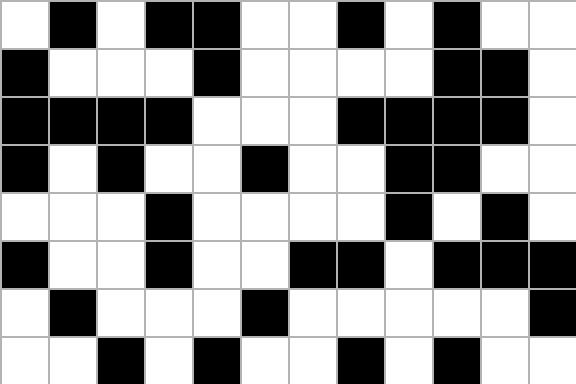[["white", "black", "white", "black", "black", "white", "white", "black", "white", "black", "white", "white"], ["black", "white", "white", "white", "black", "white", "white", "white", "white", "black", "black", "white"], ["black", "black", "black", "black", "white", "white", "white", "black", "black", "black", "black", "white"], ["black", "white", "black", "white", "white", "black", "white", "white", "black", "black", "white", "white"], ["white", "white", "white", "black", "white", "white", "white", "white", "black", "white", "black", "white"], ["black", "white", "white", "black", "white", "white", "black", "black", "white", "black", "black", "black"], ["white", "black", "white", "white", "white", "black", "white", "white", "white", "white", "white", "black"], ["white", "white", "black", "white", "black", "white", "white", "black", "white", "black", "white", "white"]]